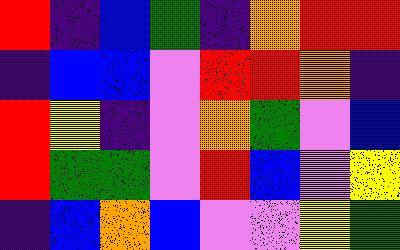[["red", "indigo", "blue", "green", "indigo", "orange", "red", "red"], ["indigo", "blue", "blue", "violet", "red", "red", "orange", "indigo"], ["red", "yellow", "indigo", "violet", "orange", "green", "violet", "blue"], ["red", "green", "green", "violet", "red", "blue", "violet", "yellow"], ["indigo", "blue", "orange", "blue", "violet", "violet", "yellow", "green"]]